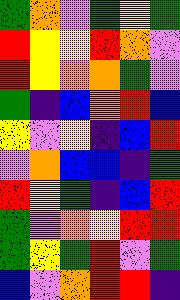[["green", "orange", "violet", "green", "yellow", "green"], ["red", "yellow", "yellow", "red", "orange", "violet"], ["red", "yellow", "orange", "orange", "green", "violet"], ["green", "indigo", "blue", "orange", "red", "blue"], ["yellow", "violet", "yellow", "indigo", "blue", "red"], ["violet", "orange", "blue", "blue", "indigo", "green"], ["red", "yellow", "green", "indigo", "blue", "red"], ["green", "violet", "orange", "yellow", "red", "red"], ["green", "yellow", "green", "red", "violet", "green"], ["blue", "violet", "orange", "red", "red", "indigo"]]